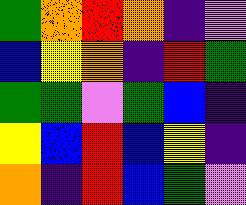[["green", "orange", "red", "orange", "indigo", "violet"], ["blue", "yellow", "orange", "indigo", "red", "green"], ["green", "green", "violet", "green", "blue", "indigo"], ["yellow", "blue", "red", "blue", "yellow", "indigo"], ["orange", "indigo", "red", "blue", "green", "violet"]]